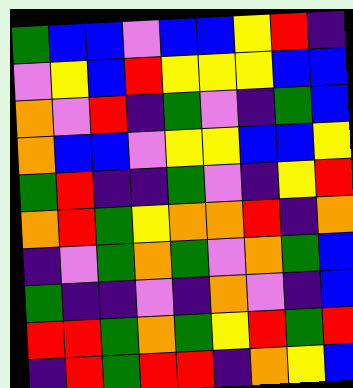[["green", "blue", "blue", "violet", "blue", "blue", "yellow", "red", "indigo"], ["violet", "yellow", "blue", "red", "yellow", "yellow", "yellow", "blue", "blue"], ["orange", "violet", "red", "indigo", "green", "violet", "indigo", "green", "blue"], ["orange", "blue", "blue", "violet", "yellow", "yellow", "blue", "blue", "yellow"], ["green", "red", "indigo", "indigo", "green", "violet", "indigo", "yellow", "red"], ["orange", "red", "green", "yellow", "orange", "orange", "red", "indigo", "orange"], ["indigo", "violet", "green", "orange", "green", "violet", "orange", "green", "blue"], ["green", "indigo", "indigo", "violet", "indigo", "orange", "violet", "indigo", "blue"], ["red", "red", "green", "orange", "green", "yellow", "red", "green", "red"], ["indigo", "red", "green", "red", "red", "indigo", "orange", "yellow", "blue"]]